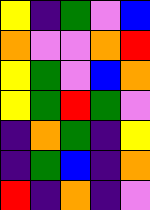[["yellow", "indigo", "green", "violet", "blue"], ["orange", "violet", "violet", "orange", "red"], ["yellow", "green", "violet", "blue", "orange"], ["yellow", "green", "red", "green", "violet"], ["indigo", "orange", "green", "indigo", "yellow"], ["indigo", "green", "blue", "indigo", "orange"], ["red", "indigo", "orange", "indigo", "violet"]]